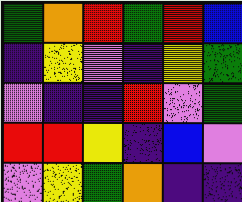[["green", "orange", "red", "green", "red", "blue"], ["indigo", "yellow", "violet", "indigo", "yellow", "green"], ["violet", "indigo", "indigo", "red", "violet", "green"], ["red", "red", "yellow", "indigo", "blue", "violet"], ["violet", "yellow", "green", "orange", "indigo", "indigo"]]